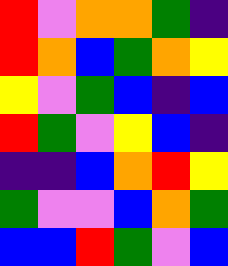[["red", "violet", "orange", "orange", "green", "indigo"], ["red", "orange", "blue", "green", "orange", "yellow"], ["yellow", "violet", "green", "blue", "indigo", "blue"], ["red", "green", "violet", "yellow", "blue", "indigo"], ["indigo", "indigo", "blue", "orange", "red", "yellow"], ["green", "violet", "violet", "blue", "orange", "green"], ["blue", "blue", "red", "green", "violet", "blue"]]